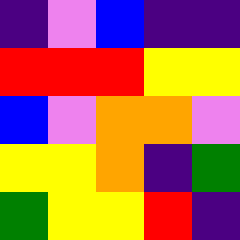[["indigo", "violet", "blue", "indigo", "indigo"], ["red", "red", "red", "yellow", "yellow"], ["blue", "violet", "orange", "orange", "violet"], ["yellow", "yellow", "orange", "indigo", "green"], ["green", "yellow", "yellow", "red", "indigo"]]